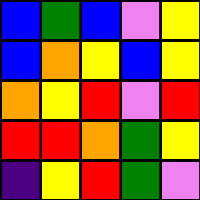[["blue", "green", "blue", "violet", "yellow"], ["blue", "orange", "yellow", "blue", "yellow"], ["orange", "yellow", "red", "violet", "red"], ["red", "red", "orange", "green", "yellow"], ["indigo", "yellow", "red", "green", "violet"]]